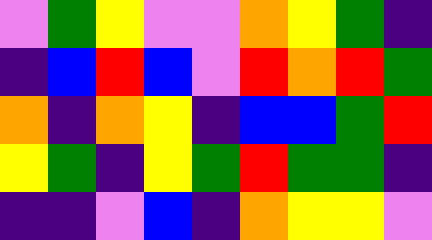[["violet", "green", "yellow", "violet", "violet", "orange", "yellow", "green", "indigo"], ["indigo", "blue", "red", "blue", "violet", "red", "orange", "red", "green"], ["orange", "indigo", "orange", "yellow", "indigo", "blue", "blue", "green", "red"], ["yellow", "green", "indigo", "yellow", "green", "red", "green", "green", "indigo"], ["indigo", "indigo", "violet", "blue", "indigo", "orange", "yellow", "yellow", "violet"]]